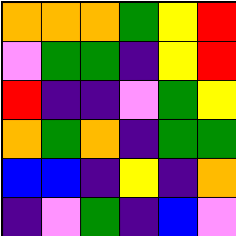[["orange", "orange", "orange", "green", "yellow", "red"], ["violet", "green", "green", "indigo", "yellow", "red"], ["red", "indigo", "indigo", "violet", "green", "yellow"], ["orange", "green", "orange", "indigo", "green", "green"], ["blue", "blue", "indigo", "yellow", "indigo", "orange"], ["indigo", "violet", "green", "indigo", "blue", "violet"]]